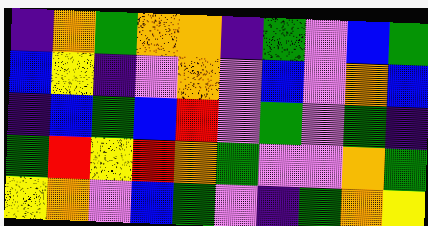[["indigo", "orange", "green", "orange", "orange", "indigo", "green", "violet", "blue", "green"], ["blue", "yellow", "indigo", "violet", "orange", "violet", "blue", "violet", "orange", "blue"], ["indigo", "blue", "green", "blue", "red", "violet", "green", "violet", "green", "indigo"], ["green", "red", "yellow", "red", "orange", "green", "violet", "violet", "orange", "green"], ["yellow", "orange", "violet", "blue", "green", "violet", "indigo", "green", "orange", "yellow"]]